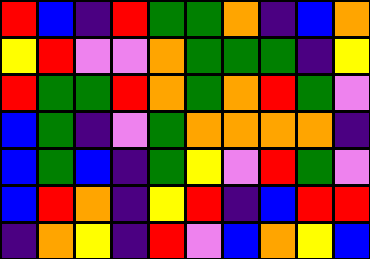[["red", "blue", "indigo", "red", "green", "green", "orange", "indigo", "blue", "orange"], ["yellow", "red", "violet", "violet", "orange", "green", "green", "green", "indigo", "yellow"], ["red", "green", "green", "red", "orange", "green", "orange", "red", "green", "violet"], ["blue", "green", "indigo", "violet", "green", "orange", "orange", "orange", "orange", "indigo"], ["blue", "green", "blue", "indigo", "green", "yellow", "violet", "red", "green", "violet"], ["blue", "red", "orange", "indigo", "yellow", "red", "indigo", "blue", "red", "red"], ["indigo", "orange", "yellow", "indigo", "red", "violet", "blue", "orange", "yellow", "blue"]]